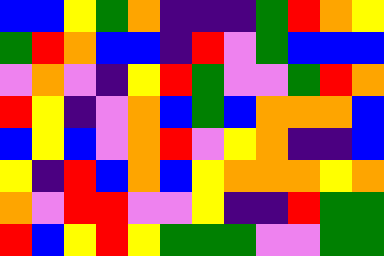[["blue", "blue", "yellow", "green", "orange", "indigo", "indigo", "indigo", "green", "red", "orange", "yellow"], ["green", "red", "orange", "blue", "blue", "indigo", "red", "violet", "green", "blue", "blue", "blue"], ["violet", "orange", "violet", "indigo", "yellow", "red", "green", "violet", "violet", "green", "red", "orange"], ["red", "yellow", "indigo", "violet", "orange", "blue", "green", "blue", "orange", "orange", "orange", "blue"], ["blue", "yellow", "blue", "violet", "orange", "red", "violet", "yellow", "orange", "indigo", "indigo", "blue"], ["yellow", "indigo", "red", "blue", "orange", "blue", "yellow", "orange", "orange", "orange", "yellow", "orange"], ["orange", "violet", "red", "red", "violet", "violet", "yellow", "indigo", "indigo", "red", "green", "green"], ["red", "blue", "yellow", "red", "yellow", "green", "green", "green", "violet", "violet", "green", "green"]]